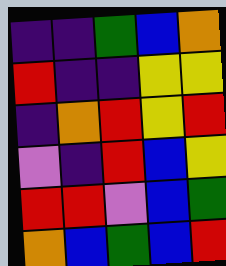[["indigo", "indigo", "green", "blue", "orange"], ["red", "indigo", "indigo", "yellow", "yellow"], ["indigo", "orange", "red", "yellow", "red"], ["violet", "indigo", "red", "blue", "yellow"], ["red", "red", "violet", "blue", "green"], ["orange", "blue", "green", "blue", "red"]]